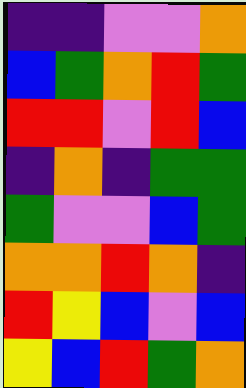[["indigo", "indigo", "violet", "violet", "orange"], ["blue", "green", "orange", "red", "green"], ["red", "red", "violet", "red", "blue"], ["indigo", "orange", "indigo", "green", "green"], ["green", "violet", "violet", "blue", "green"], ["orange", "orange", "red", "orange", "indigo"], ["red", "yellow", "blue", "violet", "blue"], ["yellow", "blue", "red", "green", "orange"]]